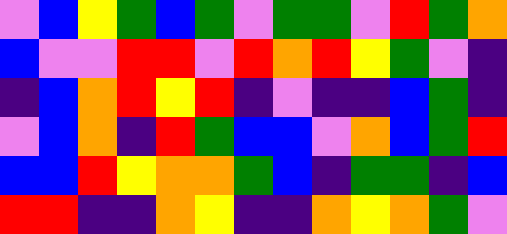[["violet", "blue", "yellow", "green", "blue", "green", "violet", "green", "green", "violet", "red", "green", "orange"], ["blue", "violet", "violet", "red", "red", "violet", "red", "orange", "red", "yellow", "green", "violet", "indigo"], ["indigo", "blue", "orange", "red", "yellow", "red", "indigo", "violet", "indigo", "indigo", "blue", "green", "indigo"], ["violet", "blue", "orange", "indigo", "red", "green", "blue", "blue", "violet", "orange", "blue", "green", "red"], ["blue", "blue", "red", "yellow", "orange", "orange", "green", "blue", "indigo", "green", "green", "indigo", "blue"], ["red", "red", "indigo", "indigo", "orange", "yellow", "indigo", "indigo", "orange", "yellow", "orange", "green", "violet"]]